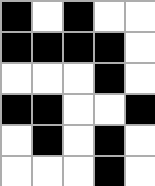[["black", "white", "black", "white", "white"], ["black", "black", "black", "black", "white"], ["white", "white", "white", "black", "white"], ["black", "black", "white", "white", "black"], ["white", "black", "white", "black", "white"], ["white", "white", "white", "black", "white"]]